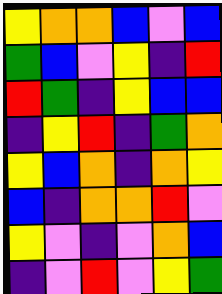[["yellow", "orange", "orange", "blue", "violet", "blue"], ["green", "blue", "violet", "yellow", "indigo", "red"], ["red", "green", "indigo", "yellow", "blue", "blue"], ["indigo", "yellow", "red", "indigo", "green", "orange"], ["yellow", "blue", "orange", "indigo", "orange", "yellow"], ["blue", "indigo", "orange", "orange", "red", "violet"], ["yellow", "violet", "indigo", "violet", "orange", "blue"], ["indigo", "violet", "red", "violet", "yellow", "green"]]